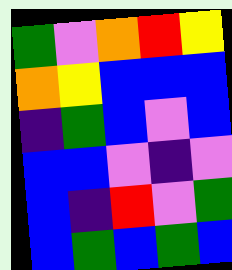[["green", "violet", "orange", "red", "yellow"], ["orange", "yellow", "blue", "blue", "blue"], ["indigo", "green", "blue", "violet", "blue"], ["blue", "blue", "violet", "indigo", "violet"], ["blue", "indigo", "red", "violet", "green"], ["blue", "green", "blue", "green", "blue"]]